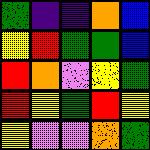[["green", "indigo", "indigo", "orange", "blue"], ["yellow", "red", "green", "green", "blue"], ["red", "orange", "violet", "yellow", "green"], ["red", "yellow", "green", "red", "yellow"], ["yellow", "violet", "violet", "orange", "green"]]